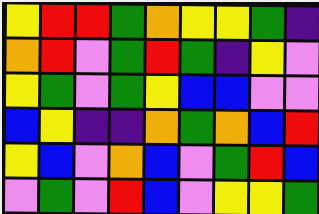[["yellow", "red", "red", "green", "orange", "yellow", "yellow", "green", "indigo"], ["orange", "red", "violet", "green", "red", "green", "indigo", "yellow", "violet"], ["yellow", "green", "violet", "green", "yellow", "blue", "blue", "violet", "violet"], ["blue", "yellow", "indigo", "indigo", "orange", "green", "orange", "blue", "red"], ["yellow", "blue", "violet", "orange", "blue", "violet", "green", "red", "blue"], ["violet", "green", "violet", "red", "blue", "violet", "yellow", "yellow", "green"]]